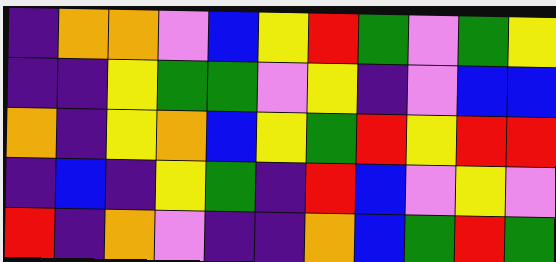[["indigo", "orange", "orange", "violet", "blue", "yellow", "red", "green", "violet", "green", "yellow"], ["indigo", "indigo", "yellow", "green", "green", "violet", "yellow", "indigo", "violet", "blue", "blue"], ["orange", "indigo", "yellow", "orange", "blue", "yellow", "green", "red", "yellow", "red", "red"], ["indigo", "blue", "indigo", "yellow", "green", "indigo", "red", "blue", "violet", "yellow", "violet"], ["red", "indigo", "orange", "violet", "indigo", "indigo", "orange", "blue", "green", "red", "green"]]